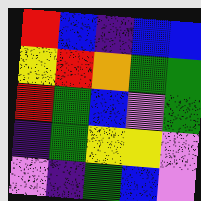[["red", "blue", "indigo", "blue", "blue"], ["yellow", "red", "orange", "green", "green"], ["red", "green", "blue", "violet", "green"], ["indigo", "green", "yellow", "yellow", "violet"], ["violet", "indigo", "green", "blue", "violet"]]